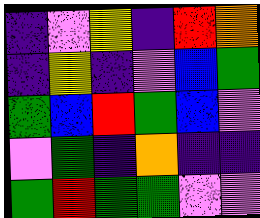[["indigo", "violet", "yellow", "indigo", "red", "orange"], ["indigo", "yellow", "indigo", "violet", "blue", "green"], ["green", "blue", "red", "green", "blue", "violet"], ["violet", "green", "indigo", "orange", "indigo", "indigo"], ["green", "red", "green", "green", "violet", "violet"]]